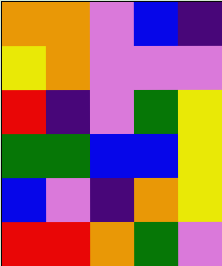[["orange", "orange", "violet", "blue", "indigo"], ["yellow", "orange", "violet", "violet", "violet"], ["red", "indigo", "violet", "green", "yellow"], ["green", "green", "blue", "blue", "yellow"], ["blue", "violet", "indigo", "orange", "yellow"], ["red", "red", "orange", "green", "violet"]]